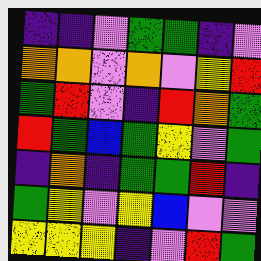[["indigo", "indigo", "violet", "green", "green", "indigo", "violet"], ["orange", "orange", "violet", "orange", "violet", "yellow", "red"], ["green", "red", "violet", "indigo", "red", "orange", "green"], ["red", "green", "blue", "green", "yellow", "violet", "green"], ["indigo", "orange", "indigo", "green", "green", "red", "indigo"], ["green", "yellow", "violet", "yellow", "blue", "violet", "violet"], ["yellow", "yellow", "yellow", "indigo", "violet", "red", "green"]]